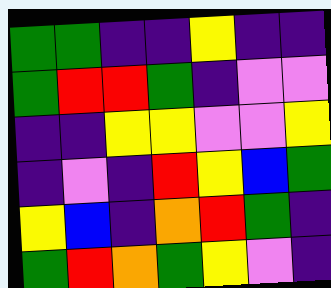[["green", "green", "indigo", "indigo", "yellow", "indigo", "indigo"], ["green", "red", "red", "green", "indigo", "violet", "violet"], ["indigo", "indigo", "yellow", "yellow", "violet", "violet", "yellow"], ["indigo", "violet", "indigo", "red", "yellow", "blue", "green"], ["yellow", "blue", "indigo", "orange", "red", "green", "indigo"], ["green", "red", "orange", "green", "yellow", "violet", "indigo"]]